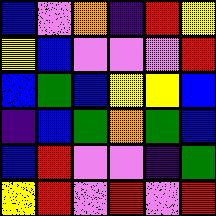[["blue", "violet", "orange", "indigo", "red", "yellow"], ["yellow", "blue", "violet", "violet", "violet", "red"], ["blue", "green", "blue", "yellow", "yellow", "blue"], ["indigo", "blue", "green", "orange", "green", "blue"], ["blue", "red", "violet", "violet", "indigo", "green"], ["yellow", "red", "violet", "red", "violet", "red"]]